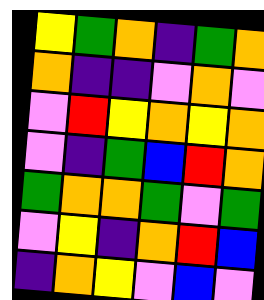[["yellow", "green", "orange", "indigo", "green", "orange"], ["orange", "indigo", "indigo", "violet", "orange", "violet"], ["violet", "red", "yellow", "orange", "yellow", "orange"], ["violet", "indigo", "green", "blue", "red", "orange"], ["green", "orange", "orange", "green", "violet", "green"], ["violet", "yellow", "indigo", "orange", "red", "blue"], ["indigo", "orange", "yellow", "violet", "blue", "violet"]]